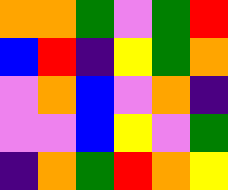[["orange", "orange", "green", "violet", "green", "red"], ["blue", "red", "indigo", "yellow", "green", "orange"], ["violet", "orange", "blue", "violet", "orange", "indigo"], ["violet", "violet", "blue", "yellow", "violet", "green"], ["indigo", "orange", "green", "red", "orange", "yellow"]]